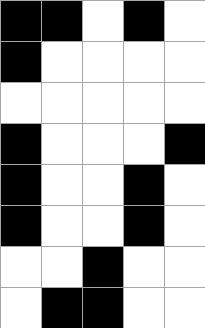[["black", "black", "white", "black", "white"], ["black", "white", "white", "white", "white"], ["white", "white", "white", "white", "white"], ["black", "white", "white", "white", "black"], ["black", "white", "white", "black", "white"], ["black", "white", "white", "black", "white"], ["white", "white", "black", "white", "white"], ["white", "black", "black", "white", "white"]]